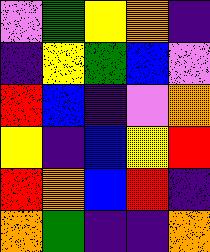[["violet", "green", "yellow", "orange", "indigo"], ["indigo", "yellow", "green", "blue", "violet"], ["red", "blue", "indigo", "violet", "orange"], ["yellow", "indigo", "blue", "yellow", "red"], ["red", "orange", "blue", "red", "indigo"], ["orange", "green", "indigo", "indigo", "orange"]]